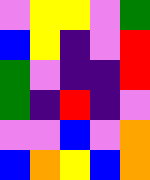[["violet", "yellow", "yellow", "violet", "green"], ["blue", "yellow", "indigo", "violet", "red"], ["green", "violet", "indigo", "indigo", "red"], ["green", "indigo", "red", "indigo", "violet"], ["violet", "violet", "blue", "violet", "orange"], ["blue", "orange", "yellow", "blue", "orange"]]